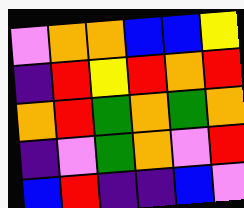[["violet", "orange", "orange", "blue", "blue", "yellow"], ["indigo", "red", "yellow", "red", "orange", "red"], ["orange", "red", "green", "orange", "green", "orange"], ["indigo", "violet", "green", "orange", "violet", "red"], ["blue", "red", "indigo", "indigo", "blue", "violet"]]